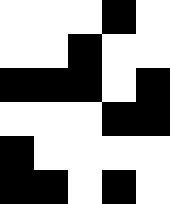[["white", "white", "white", "black", "white"], ["white", "white", "black", "white", "white"], ["black", "black", "black", "white", "black"], ["white", "white", "white", "black", "black"], ["black", "white", "white", "white", "white"], ["black", "black", "white", "black", "white"]]